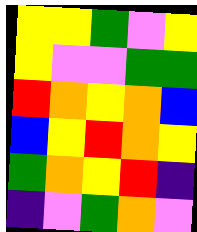[["yellow", "yellow", "green", "violet", "yellow"], ["yellow", "violet", "violet", "green", "green"], ["red", "orange", "yellow", "orange", "blue"], ["blue", "yellow", "red", "orange", "yellow"], ["green", "orange", "yellow", "red", "indigo"], ["indigo", "violet", "green", "orange", "violet"]]